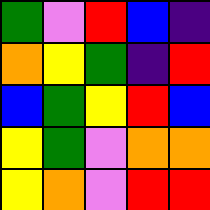[["green", "violet", "red", "blue", "indigo"], ["orange", "yellow", "green", "indigo", "red"], ["blue", "green", "yellow", "red", "blue"], ["yellow", "green", "violet", "orange", "orange"], ["yellow", "orange", "violet", "red", "red"]]